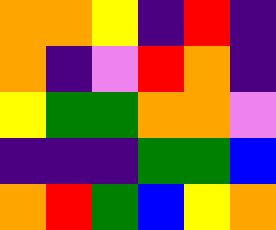[["orange", "orange", "yellow", "indigo", "red", "indigo"], ["orange", "indigo", "violet", "red", "orange", "indigo"], ["yellow", "green", "green", "orange", "orange", "violet"], ["indigo", "indigo", "indigo", "green", "green", "blue"], ["orange", "red", "green", "blue", "yellow", "orange"]]